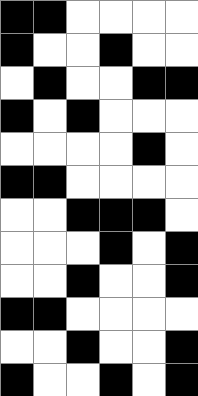[["black", "black", "white", "white", "white", "white"], ["black", "white", "white", "black", "white", "white"], ["white", "black", "white", "white", "black", "black"], ["black", "white", "black", "white", "white", "white"], ["white", "white", "white", "white", "black", "white"], ["black", "black", "white", "white", "white", "white"], ["white", "white", "black", "black", "black", "white"], ["white", "white", "white", "black", "white", "black"], ["white", "white", "black", "white", "white", "black"], ["black", "black", "white", "white", "white", "white"], ["white", "white", "black", "white", "white", "black"], ["black", "white", "white", "black", "white", "black"]]